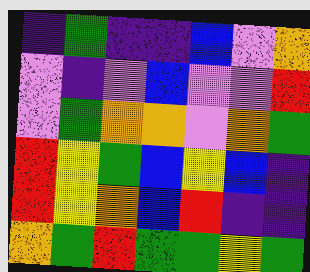[["indigo", "green", "indigo", "indigo", "blue", "violet", "orange"], ["violet", "indigo", "violet", "blue", "violet", "violet", "red"], ["violet", "green", "orange", "orange", "violet", "orange", "green"], ["red", "yellow", "green", "blue", "yellow", "blue", "indigo"], ["red", "yellow", "orange", "blue", "red", "indigo", "indigo"], ["orange", "green", "red", "green", "green", "yellow", "green"]]